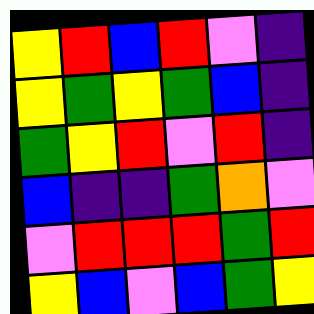[["yellow", "red", "blue", "red", "violet", "indigo"], ["yellow", "green", "yellow", "green", "blue", "indigo"], ["green", "yellow", "red", "violet", "red", "indigo"], ["blue", "indigo", "indigo", "green", "orange", "violet"], ["violet", "red", "red", "red", "green", "red"], ["yellow", "blue", "violet", "blue", "green", "yellow"]]